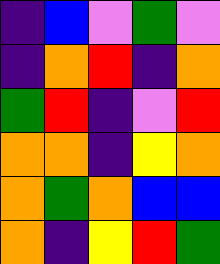[["indigo", "blue", "violet", "green", "violet"], ["indigo", "orange", "red", "indigo", "orange"], ["green", "red", "indigo", "violet", "red"], ["orange", "orange", "indigo", "yellow", "orange"], ["orange", "green", "orange", "blue", "blue"], ["orange", "indigo", "yellow", "red", "green"]]